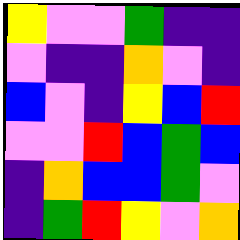[["yellow", "violet", "violet", "green", "indigo", "indigo"], ["violet", "indigo", "indigo", "orange", "violet", "indigo"], ["blue", "violet", "indigo", "yellow", "blue", "red"], ["violet", "violet", "red", "blue", "green", "blue"], ["indigo", "orange", "blue", "blue", "green", "violet"], ["indigo", "green", "red", "yellow", "violet", "orange"]]